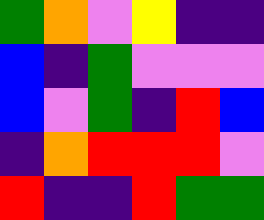[["green", "orange", "violet", "yellow", "indigo", "indigo"], ["blue", "indigo", "green", "violet", "violet", "violet"], ["blue", "violet", "green", "indigo", "red", "blue"], ["indigo", "orange", "red", "red", "red", "violet"], ["red", "indigo", "indigo", "red", "green", "green"]]